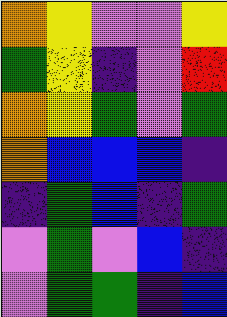[["orange", "yellow", "violet", "violet", "yellow"], ["green", "yellow", "indigo", "violet", "red"], ["orange", "yellow", "green", "violet", "green"], ["orange", "blue", "blue", "blue", "indigo"], ["indigo", "green", "blue", "indigo", "green"], ["violet", "green", "violet", "blue", "indigo"], ["violet", "green", "green", "indigo", "blue"]]